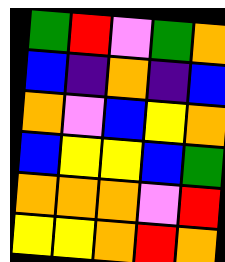[["green", "red", "violet", "green", "orange"], ["blue", "indigo", "orange", "indigo", "blue"], ["orange", "violet", "blue", "yellow", "orange"], ["blue", "yellow", "yellow", "blue", "green"], ["orange", "orange", "orange", "violet", "red"], ["yellow", "yellow", "orange", "red", "orange"]]